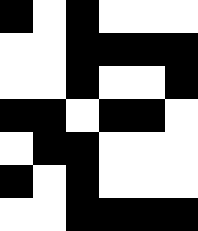[["black", "white", "black", "white", "white", "white"], ["white", "white", "black", "black", "black", "black"], ["white", "white", "black", "white", "white", "black"], ["black", "black", "white", "black", "black", "white"], ["white", "black", "black", "white", "white", "white"], ["black", "white", "black", "white", "white", "white"], ["white", "white", "black", "black", "black", "black"]]